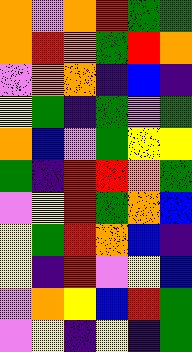[["orange", "violet", "orange", "red", "green", "green"], ["orange", "red", "orange", "green", "red", "orange"], ["violet", "orange", "orange", "indigo", "blue", "indigo"], ["yellow", "green", "indigo", "green", "violet", "green"], ["orange", "blue", "violet", "green", "yellow", "yellow"], ["green", "indigo", "red", "red", "orange", "green"], ["violet", "yellow", "red", "green", "orange", "blue"], ["yellow", "green", "red", "orange", "blue", "indigo"], ["yellow", "indigo", "red", "violet", "yellow", "blue"], ["violet", "orange", "yellow", "blue", "red", "green"], ["violet", "yellow", "indigo", "yellow", "indigo", "green"]]